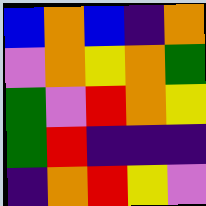[["blue", "orange", "blue", "indigo", "orange"], ["violet", "orange", "yellow", "orange", "green"], ["green", "violet", "red", "orange", "yellow"], ["green", "red", "indigo", "indigo", "indigo"], ["indigo", "orange", "red", "yellow", "violet"]]